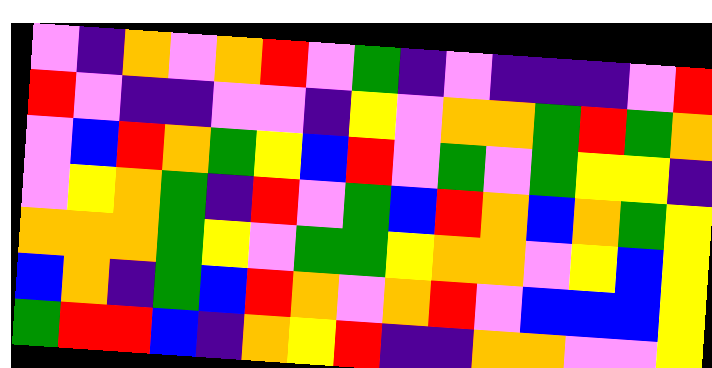[["violet", "indigo", "orange", "violet", "orange", "red", "violet", "green", "indigo", "violet", "indigo", "indigo", "indigo", "violet", "red"], ["red", "violet", "indigo", "indigo", "violet", "violet", "indigo", "yellow", "violet", "orange", "orange", "green", "red", "green", "orange"], ["violet", "blue", "red", "orange", "green", "yellow", "blue", "red", "violet", "green", "violet", "green", "yellow", "yellow", "indigo"], ["violet", "yellow", "orange", "green", "indigo", "red", "violet", "green", "blue", "red", "orange", "blue", "orange", "green", "yellow"], ["orange", "orange", "orange", "green", "yellow", "violet", "green", "green", "yellow", "orange", "orange", "violet", "yellow", "blue", "yellow"], ["blue", "orange", "indigo", "green", "blue", "red", "orange", "violet", "orange", "red", "violet", "blue", "blue", "blue", "yellow"], ["green", "red", "red", "blue", "indigo", "orange", "yellow", "red", "indigo", "indigo", "orange", "orange", "violet", "violet", "yellow"]]